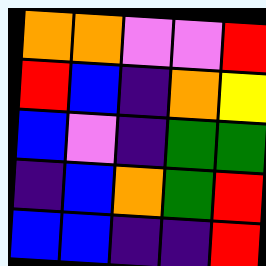[["orange", "orange", "violet", "violet", "red"], ["red", "blue", "indigo", "orange", "yellow"], ["blue", "violet", "indigo", "green", "green"], ["indigo", "blue", "orange", "green", "red"], ["blue", "blue", "indigo", "indigo", "red"]]